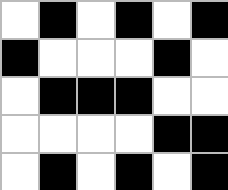[["white", "black", "white", "black", "white", "black"], ["black", "white", "white", "white", "black", "white"], ["white", "black", "black", "black", "white", "white"], ["white", "white", "white", "white", "black", "black"], ["white", "black", "white", "black", "white", "black"]]